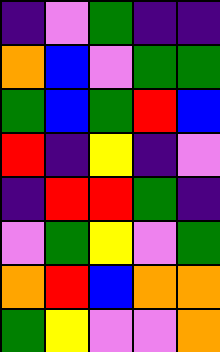[["indigo", "violet", "green", "indigo", "indigo"], ["orange", "blue", "violet", "green", "green"], ["green", "blue", "green", "red", "blue"], ["red", "indigo", "yellow", "indigo", "violet"], ["indigo", "red", "red", "green", "indigo"], ["violet", "green", "yellow", "violet", "green"], ["orange", "red", "blue", "orange", "orange"], ["green", "yellow", "violet", "violet", "orange"]]